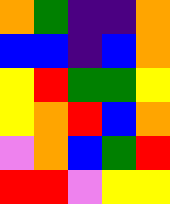[["orange", "green", "indigo", "indigo", "orange"], ["blue", "blue", "indigo", "blue", "orange"], ["yellow", "red", "green", "green", "yellow"], ["yellow", "orange", "red", "blue", "orange"], ["violet", "orange", "blue", "green", "red"], ["red", "red", "violet", "yellow", "yellow"]]